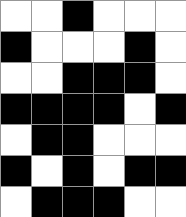[["white", "white", "black", "white", "white", "white"], ["black", "white", "white", "white", "black", "white"], ["white", "white", "black", "black", "black", "white"], ["black", "black", "black", "black", "white", "black"], ["white", "black", "black", "white", "white", "white"], ["black", "white", "black", "white", "black", "black"], ["white", "black", "black", "black", "white", "white"]]